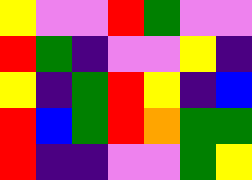[["yellow", "violet", "violet", "red", "green", "violet", "violet"], ["red", "green", "indigo", "violet", "violet", "yellow", "indigo"], ["yellow", "indigo", "green", "red", "yellow", "indigo", "blue"], ["red", "blue", "green", "red", "orange", "green", "green"], ["red", "indigo", "indigo", "violet", "violet", "green", "yellow"]]